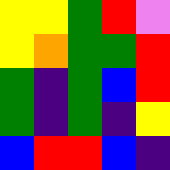[["yellow", "yellow", "green", "red", "violet"], ["yellow", "orange", "green", "green", "red"], ["green", "indigo", "green", "blue", "red"], ["green", "indigo", "green", "indigo", "yellow"], ["blue", "red", "red", "blue", "indigo"]]